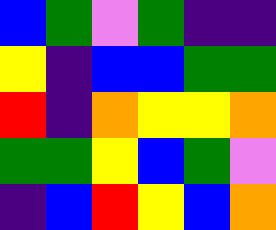[["blue", "green", "violet", "green", "indigo", "indigo"], ["yellow", "indigo", "blue", "blue", "green", "green"], ["red", "indigo", "orange", "yellow", "yellow", "orange"], ["green", "green", "yellow", "blue", "green", "violet"], ["indigo", "blue", "red", "yellow", "blue", "orange"]]